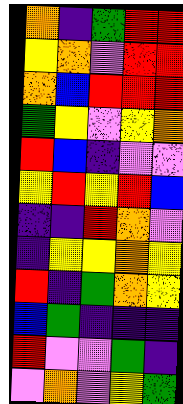[["orange", "indigo", "green", "red", "red"], ["yellow", "orange", "violet", "red", "red"], ["orange", "blue", "red", "red", "red"], ["green", "yellow", "violet", "yellow", "orange"], ["red", "blue", "indigo", "violet", "violet"], ["yellow", "red", "yellow", "red", "blue"], ["indigo", "indigo", "red", "orange", "violet"], ["indigo", "yellow", "yellow", "orange", "yellow"], ["red", "indigo", "green", "orange", "yellow"], ["blue", "green", "indigo", "indigo", "indigo"], ["red", "violet", "violet", "green", "indigo"], ["violet", "orange", "violet", "yellow", "green"]]